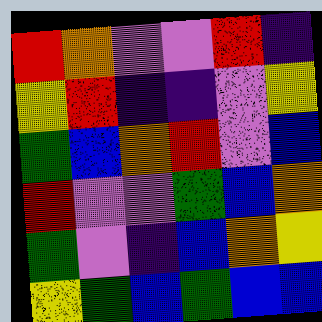[["red", "orange", "violet", "violet", "red", "indigo"], ["yellow", "red", "indigo", "indigo", "violet", "yellow"], ["green", "blue", "orange", "red", "violet", "blue"], ["red", "violet", "violet", "green", "blue", "orange"], ["green", "violet", "indigo", "blue", "orange", "yellow"], ["yellow", "green", "blue", "green", "blue", "blue"]]